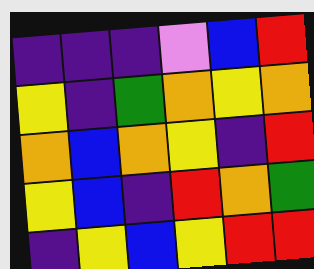[["indigo", "indigo", "indigo", "violet", "blue", "red"], ["yellow", "indigo", "green", "orange", "yellow", "orange"], ["orange", "blue", "orange", "yellow", "indigo", "red"], ["yellow", "blue", "indigo", "red", "orange", "green"], ["indigo", "yellow", "blue", "yellow", "red", "red"]]